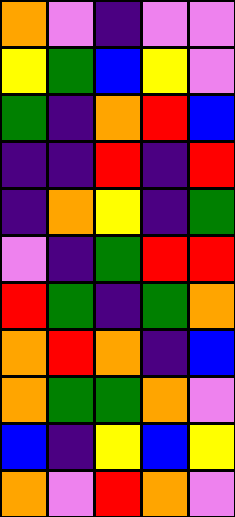[["orange", "violet", "indigo", "violet", "violet"], ["yellow", "green", "blue", "yellow", "violet"], ["green", "indigo", "orange", "red", "blue"], ["indigo", "indigo", "red", "indigo", "red"], ["indigo", "orange", "yellow", "indigo", "green"], ["violet", "indigo", "green", "red", "red"], ["red", "green", "indigo", "green", "orange"], ["orange", "red", "orange", "indigo", "blue"], ["orange", "green", "green", "orange", "violet"], ["blue", "indigo", "yellow", "blue", "yellow"], ["orange", "violet", "red", "orange", "violet"]]